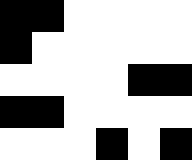[["black", "black", "white", "white", "white", "white"], ["black", "white", "white", "white", "white", "white"], ["white", "white", "white", "white", "black", "black"], ["black", "black", "white", "white", "white", "white"], ["white", "white", "white", "black", "white", "black"]]